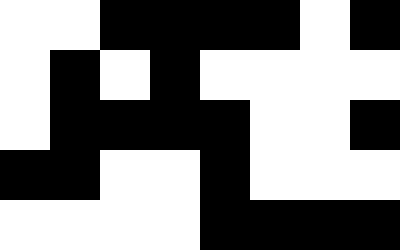[["white", "white", "black", "black", "black", "black", "white", "black"], ["white", "black", "white", "black", "white", "white", "white", "white"], ["white", "black", "black", "black", "black", "white", "white", "black"], ["black", "black", "white", "white", "black", "white", "white", "white"], ["white", "white", "white", "white", "black", "black", "black", "black"]]